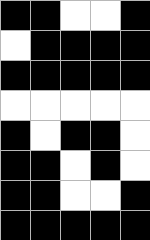[["black", "black", "white", "white", "black"], ["white", "black", "black", "black", "black"], ["black", "black", "black", "black", "black"], ["white", "white", "white", "white", "white"], ["black", "white", "black", "black", "white"], ["black", "black", "white", "black", "white"], ["black", "black", "white", "white", "black"], ["black", "black", "black", "black", "black"]]